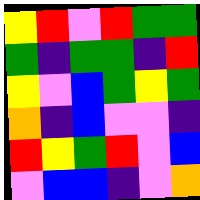[["yellow", "red", "violet", "red", "green", "green"], ["green", "indigo", "green", "green", "indigo", "red"], ["yellow", "violet", "blue", "green", "yellow", "green"], ["orange", "indigo", "blue", "violet", "violet", "indigo"], ["red", "yellow", "green", "red", "violet", "blue"], ["violet", "blue", "blue", "indigo", "violet", "orange"]]